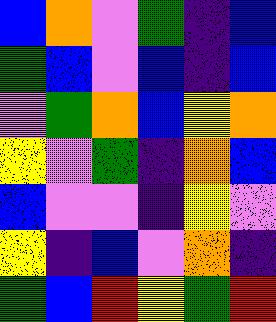[["blue", "orange", "violet", "green", "indigo", "blue"], ["green", "blue", "violet", "blue", "indigo", "blue"], ["violet", "green", "orange", "blue", "yellow", "orange"], ["yellow", "violet", "green", "indigo", "orange", "blue"], ["blue", "violet", "violet", "indigo", "yellow", "violet"], ["yellow", "indigo", "blue", "violet", "orange", "indigo"], ["green", "blue", "red", "yellow", "green", "red"]]